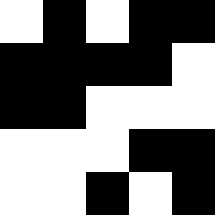[["white", "black", "white", "black", "black"], ["black", "black", "black", "black", "white"], ["black", "black", "white", "white", "white"], ["white", "white", "white", "black", "black"], ["white", "white", "black", "white", "black"]]